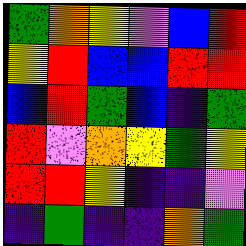[["green", "orange", "yellow", "violet", "blue", "red"], ["yellow", "red", "blue", "blue", "red", "red"], ["blue", "red", "green", "blue", "indigo", "green"], ["red", "violet", "orange", "yellow", "green", "yellow"], ["red", "red", "yellow", "indigo", "indigo", "violet"], ["indigo", "green", "indigo", "indigo", "orange", "green"]]